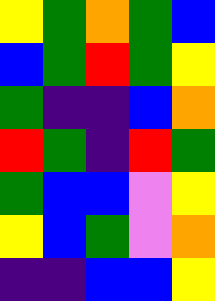[["yellow", "green", "orange", "green", "blue"], ["blue", "green", "red", "green", "yellow"], ["green", "indigo", "indigo", "blue", "orange"], ["red", "green", "indigo", "red", "green"], ["green", "blue", "blue", "violet", "yellow"], ["yellow", "blue", "green", "violet", "orange"], ["indigo", "indigo", "blue", "blue", "yellow"]]